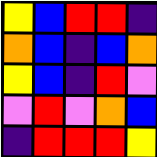[["yellow", "blue", "red", "red", "indigo"], ["orange", "blue", "indigo", "blue", "orange"], ["yellow", "blue", "indigo", "red", "violet"], ["violet", "red", "violet", "orange", "blue"], ["indigo", "red", "red", "red", "yellow"]]